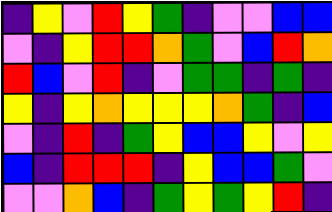[["indigo", "yellow", "violet", "red", "yellow", "green", "indigo", "violet", "violet", "blue", "blue"], ["violet", "indigo", "yellow", "red", "red", "orange", "green", "violet", "blue", "red", "orange"], ["red", "blue", "violet", "red", "indigo", "violet", "green", "green", "indigo", "green", "indigo"], ["yellow", "indigo", "yellow", "orange", "yellow", "yellow", "yellow", "orange", "green", "indigo", "blue"], ["violet", "indigo", "red", "indigo", "green", "yellow", "blue", "blue", "yellow", "violet", "yellow"], ["blue", "indigo", "red", "red", "red", "indigo", "yellow", "blue", "blue", "green", "violet"], ["violet", "violet", "orange", "blue", "indigo", "green", "yellow", "green", "yellow", "red", "indigo"]]